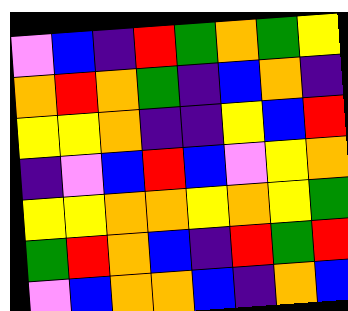[["violet", "blue", "indigo", "red", "green", "orange", "green", "yellow"], ["orange", "red", "orange", "green", "indigo", "blue", "orange", "indigo"], ["yellow", "yellow", "orange", "indigo", "indigo", "yellow", "blue", "red"], ["indigo", "violet", "blue", "red", "blue", "violet", "yellow", "orange"], ["yellow", "yellow", "orange", "orange", "yellow", "orange", "yellow", "green"], ["green", "red", "orange", "blue", "indigo", "red", "green", "red"], ["violet", "blue", "orange", "orange", "blue", "indigo", "orange", "blue"]]